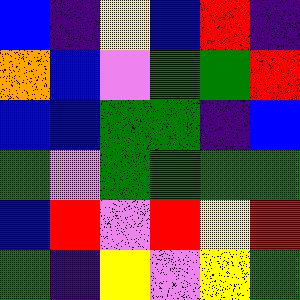[["blue", "indigo", "yellow", "blue", "red", "indigo"], ["orange", "blue", "violet", "green", "green", "red"], ["blue", "blue", "green", "green", "indigo", "blue"], ["green", "violet", "green", "green", "green", "green"], ["blue", "red", "violet", "red", "yellow", "red"], ["green", "indigo", "yellow", "violet", "yellow", "green"]]